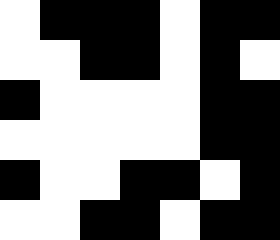[["white", "black", "black", "black", "white", "black", "black"], ["white", "white", "black", "black", "white", "black", "white"], ["black", "white", "white", "white", "white", "black", "black"], ["white", "white", "white", "white", "white", "black", "black"], ["black", "white", "white", "black", "black", "white", "black"], ["white", "white", "black", "black", "white", "black", "black"]]